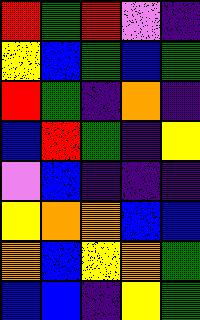[["red", "green", "red", "violet", "indigo"], ["yellow", "blue", "green", "blue", "green"], ["red", "green", "indigo", "orange", "indigo"], ["blue", "red", "green", "indigo", "yellow"], ["violet", "blue", "indigo", "indigo", "indigo"], ["yellow", "orange", "orange", "blue", "blue"], ["orange", "blue", "yellow", "orange", "green"], ["blue", "blue", "indigo", "yellow", "green"]]